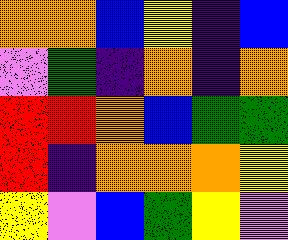[["orange", "orange", "blue", "yellow", "indigo", "blue"], ["violet", "green", "indigo", "orange", "indigo", "orange"], ["red", "red", "orange", "blue", "green", "green"], ["red", "indigo", "orange", "orange", "orange", "yellow"], ["yellow", "violet", "blue", "green", "yellow", "violet"]]